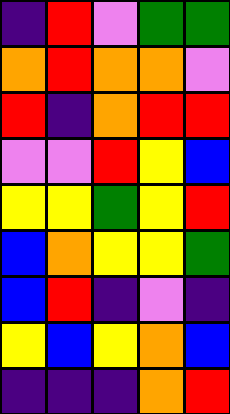[["indigo", "red", "violet", "green", "green"], ["orange", "red", "orange", "orange", "violet"], ["red", "indigo", "orange", "red", "red"], ["violet", "violet", "red", "yellow", "blue"], ["yellow", "yellow", "green", "yellow", "red"], ["blue", "orange", "yellow", "yellow", "green"], ["blue", "red", "indigo", "violet", "indigo"], ["yellow", "blue", "yellow", "orange", "blue"], ["indigo", "indigo", "indigo", "orange", "red"]]